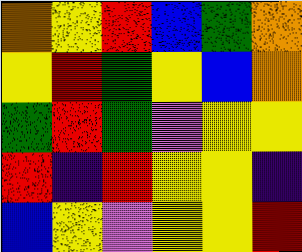[["orange", "yellow", "red", "blue", "green", "orange"], ["yellow", "red", "green", "yellow", "blue", "orange"], ["green", "red", "green", "violet", "yellow", "yellow"], ["red", "indigo", "red", "yellow", "yellow", "indigo"], ["blue", "yellow", "violet", "yellow", "yellow", "red"]]